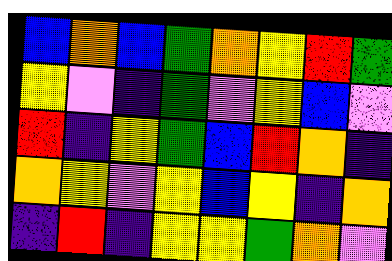[["blue", "orange", "blue", "green", "orange", "yellow", "red", "green"], ["yellow", "violet", "indigo", "green", "violet", "yellow", "blue", "violet"], ["red", "indigo", "yellow", "green", "blue", "red", "orange", "indigo"], ["orange", "yellow", "violet", "yellow", "blue", "yellow", "indigo", "orange"], ["indigo", "red", "indigo", "yellow", "yellow", "green", "orange", "violet"]]